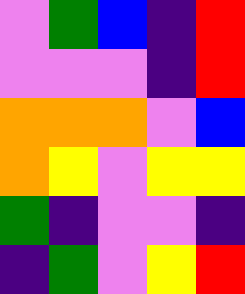[["violet", "green", "blue", "indigo", "red"], ["violet", "violet", "violet", "indigo", "red"], ["orange", "orange", "orange", "violet", "blue"], ["orange", "yellow", "violet", "yellow", "yellow"], ["green", "indigo", "violet", "violet", "indigo"], ["indigo", "green", "violet", "yellow", "red"]]